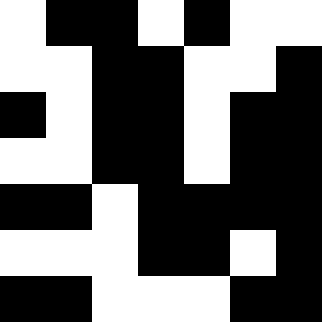[["white", "black", "black", "white", "black", "white", "white"], ["white", "white", "black", "black", "white", "white", "black"], ["black", "white", "black", "black", "white", "black", "black"], ["white", "white", "black", "black", "white", "black", "black"], ["black", "black", "white", "black", "black", "black", "black"], ["white", "white", "white", "black", "black", "white", "black"], ["black", "black", "white", "white", "white", "black", "black"]]